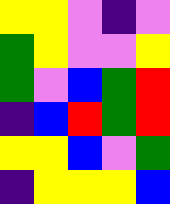[["yellow", "yellow", "violet", "indigo", "violet"], ["green", "yellow", "violet", "violet", "yellow"], ["green", "violet", "blue", "green", "red"], ["indigo", "blue", "red", "green", "red"], ["yellow", "yellow", "blue", "violet", "green"], ["indigo", "yellow", "yellow", "yellow", "blue"]]